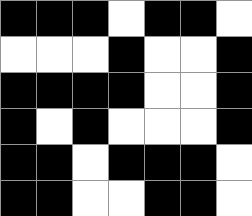[["black", "black", "black", "white", "black", "black", "white"], ["white", "white", "white", "black", "white", "white", "black"], ["black", "black", "black", "black", "white", "white", "black"], ["black", "white", "black", "white", "white", "white", "black"], ["black", "black", "white", "black", "black", "black", "white"], ["black", "black", "white", "white", "black", "black", "white"]]